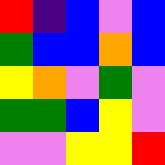[["red", "indigo", "blue", "violet", "blue"], ["green", "blue", "blue", "orange", "blue"], ["yellow", "orange", "violet", "green", "violet"], ["green", "green", "blue", "yellow", "violet"], ["violet", "violet", "yellow", "yellow", "red"]]